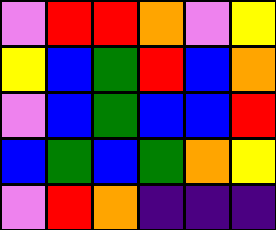[["violet", "red", "red", "orange", "violet", "yellow"], ["yellow", "blue", "green", "red", "blue", "orange"], ["violet", "blue", "green", "blue", "blue", "red"], ["blue", "green", "blue", "green", "orange", "yellow"], ["violet", "red", "orange", "indigo", "indigo", "indigo"]]